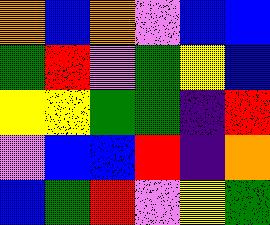[["orange", "blue", "orange", "violet", "blue", "blue"], ["green", "red", "violet", "green", "yellow", "blue"], ["yellow", "yellow", "green", "green", "indigo", "red"], ["violet", "blue", "blue", "red", "indigo", "orange"], ["blue", "green", "red", "violet", "yellow", "green"]]